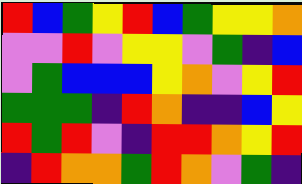[["red", "blue", "green", "yellow", "red", "blue", "green", "yellow", "yellow", "orange"], ["violet", "violet", "red", "violet", "yellow", "yellow", "violet", "green", "indigo", "blue"], ["violet", "green", "blue", "blue", "blue", "yellow", "orange", "violet", "yellow", "red"], ["green", "green", "green", "indigo", "red", "orange", "indigo", "indigo", "blue", "yellow"], ["red", "green", "red", "violet", "indigo", "red", "red", "orange", "yellow", "red"], ["indigo", "red", "orange", "orange", "green", "red", "orange", "violet", "green", "indigo"]]